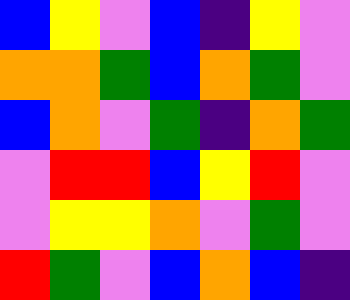[["blue", "yellow", "violet", "blue", "indigo", "yellow", "violet"], ["orange", "orange", "green", "blue", "orange", "green", "violet"], ["blue", "orange", "violet", "green", "indigo", "orange", "green"], ["violet", "red", "red", "blue", "yellow", "red", "violet"], ["violet", "yellow", "yellow", "orange", "violet", "green", "violet"], ["red", "green", "violet", "blue", "orange", "blue", "indigo"]]